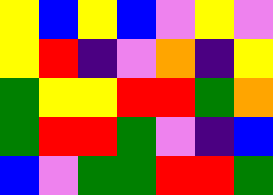[["yellow", "blue", "yellow", "blue", "violet", "yellow", "violet"], ["yellow", "red", "indigo", "violet", "orange", "indigo", "yellow"], ["green", "yellow", "yellow", "red", "red", "green", "orange"], ["green", "red", "red", "green", "violet", "indigo", "blue"], ["blue", "violet", "green", "green", "red", "red", "green"]]